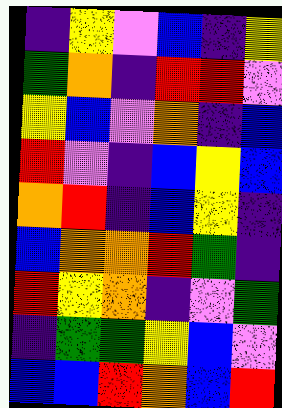[["indigo", "yellow", "violet", "blue", "indigo", "yellow"], ["green", "orange", "indigo", "red", "red", "violet"], ["yellow", "blue", "violet", "orange", "indigo", "blue"], ["red", "violet", "indigo", "blue", "yellow", "blue"], ["orange", "red", "indigo", "blue", "yellow", "indigo"], ["blue", "orange", "orange", "red", "green", "indigo"], ["red", "yellow", "orange", "indigo", "violet", "green"], ["indigo", "green", "green", "yellow", "blue", "violet"], ["blue", "blue", "red", "orange", "blue", "red"]]